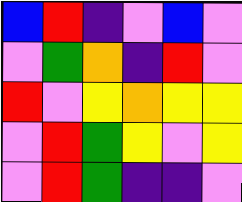[["blue", "red", "indigo", "violet", "blue", "violet"], ["violet", "green", "orange", "indigo", "red", "violet"], ["red", "violet", "yellow", "orange", "yellow", "yellow"], ["violet", "red", "green", "yellow", "violet", "yellow"], ["violet", "red", "green", "indigo", "indigo", "violet"]]